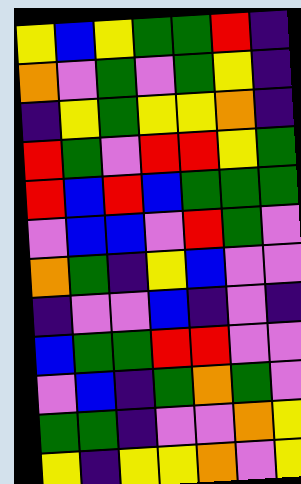[["yellow", "blue", "yellow", "green", "green", "red", "indigo"], ["orange", "violet", "green", "violet", "green", "yellow", "indigo"], ["indigo", "yellow", "green", "yellow", "yellow", "orange", "indigo"], ["red", "green", "violet", "red", "red", "yellow", "green"], ["red", "blue", "red", "blue", "green", "green", "green"], ["violet", "blue", "blue", "violet", "red", "green", "violet"], ["orange", "green", "indigo", "yellow", "blue", "violet", "violet"], ["indigo", "violet", "violet", "blue", "indigo", "violet", "indigo"], ["blue", "green", "green", "red", "red", "violet", "violet"], ["violet", "blue", "indigo", "green", "orange", "green", "violet"], ["green", "green", "indigo", "violet", "violet", "orange", "yellow"], ["yellow", "indigo", "yellow", "yellow", "orange", "violet", "yellow"]]